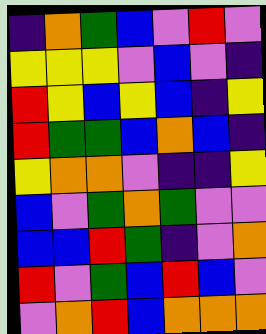[["indigo", "orange", "green", "blue", "violet", "red", "violet"], ["yellow", "yellow", "yellow", "violet", "blue", "violet", "indigo"], ["red", "yellow", "blue", "yellow", "blue", "indigo", "yellow"], ["red", "green", "green", "blue", "orange", "blue", "indigo"], ["yellow", "orange", "orange", "violet", "indigo", "indigo", "yellow"], ["blue", "violet", "green", "orange", "green", "violet", "violet"], ["blue", "blue", "red", "green", "indigo", "violet", "orange"], ["red", "violet", "green", "blue", "red", "blue", "violet"], ["violet", "orange", "red", "blue", "orange", "orange", "orange"]]